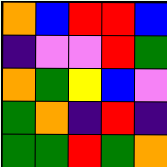[["orange", "blue", "red", "red", "blue"], ["indigo", "violet", "violet", "red", "green"], ["orange", "green", "yellow", "blue", "violet"], ["green", "orange", "indigo", "red", "indigo"], ["green", "green", "red", "green", "orange"]]